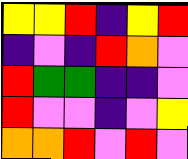[["yellow", "yellow", "red", "indigo", "yellow", "red"], ["indigo", "violet", "indigo", "red", "orange", "violet"], ["red", "green", "green", "indigo", "indigo", "violet"], ["red", "violet", "violet", "indigo", "violet", "yellow"], ["orange", "orange", "red", "violet", "red", "violet"]]